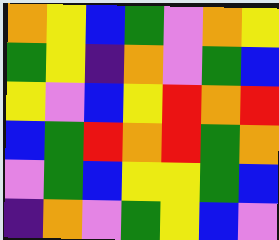[["orange", "yellow", "blue", "green", "violet", "orange", "yellow"], ["green", "yellow", "indigo", "orange", "violet", "green", "blue"], ["yellow", "violet", "blue", "yellow", "red", "orange", "red"], ["blue", "green", "red", "orange", "red", "green", "orange"], ["violet", "green", "blue", "yellow", "yellow", "green", "blue"], ["indigo", "orange", "violet", "green", "yellow", "blue", "violet"]]